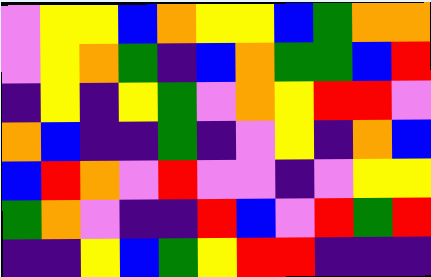[["violet", "yellow", "yellow", "blue", "orange", "yellow", "yellow", "blue", "green", "orange", "orange"], ["violet", "yellow", "orange", "green", "indigo", "blue", "orange", "green", "green", "blue", "red"], ["indigo", "yellow", "indigo", "yellow", "green", "violet", "orange", "yellow", "red", "red", "violet"], ["orange", "blue", "indigo", "indigo", "green", "indigo", "violet", "yellow", "indigo", "orange", "blue"], ["blue", "red", "orange", "violet", "red", "violet", "violet", "indigo", "violet", "yellow", "yellow"], ["green", "orange", "violet", "indigo", "indigo", "red", "blue", "violet", "red", "green", "red"], ["indigo", "indigo", "yellow", "blue", "green", "yellow", "red", "red", "indigo", "indigo", "indigo"]]